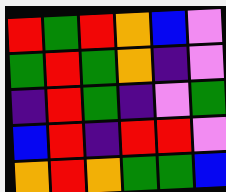[["red", "green", "red", "orange", "blue", "violet"], ["green", "red", "green", "orange", "indigo", "violet"], ["indigo", "red", "green", "indigo", "violet", "green"], ["blue", "red", "indigo", "red", "red", "violet"], ["orange", "red", "orange", "green", "green", "blue"]]